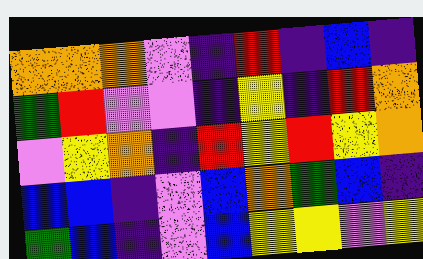[["orange", "orange", "orange", "violet", "indigo", "red", "indigo", "blue", "indigo"], ["green", "red", "violet", "violet", "indigo", "yellow", "indigo", "red", "orange"], ["violet", "yellow", "orange", "indigo", "red", "yellow", "red", "yellow", "orange"], ["blue", "blue", "indigo", "violet", "blue", "orange", "green", "blue", "indigo"], ["green", "blue", "indigo", "violet", "blue", "yellow", "yellow", "violet", "yellow"]]